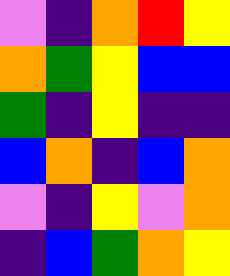[["violet", "indigo", "orange", "red", "yellow"], ["orange", "green", "yellow", "blue", "blue"], ["green", "indigo", "yellow", "indigo", "indigo"], ["blue", "orange", "indigo", "blue", "orange"], ["violet", "indigo", "yellow", "violet", "orange"], ["indigo", "blue", "green", "orange", "yellow"]]